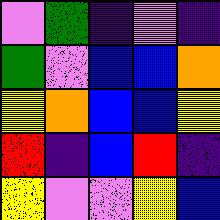[["violet", "green", "indigo", "violet", "indigo"], ["green", "violet", "blue", "blue", "orange"], ["yellow", "orange", "blue", "blue", "yellow"], ["red", "indigo", "blue", "red", "indigo"], ["yellow", "violet", "violet", "yellow", "blue"]]